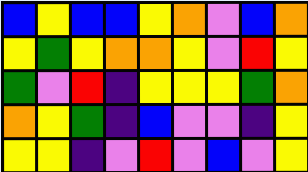[["blue", "yellow", "blue", "blue", "yellow", "orange", "violet", "blue", "orange"], ["yellow", "green", "yellow", "orange", "orange", "yellow", "violet", "red", "yellow"], ["green", "violet", "red", "indigo", "yellow", "yellow", "yellow", "green", "orange"], ["orange", "yellow", "green", "indigo", "blue", "violet", "violet", "indigo", "yellow"], ["yellow", "yellow", "indigo", "violet", "red", "violet", "blue", "violet", "yellow"]]